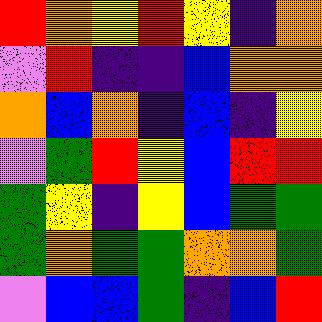[["red", "orange", "yellow", "red", "yellow", "indigo", "orange"], ["violet", "red", "indigo", "indigo", "blue", "orange", "orange"], ["orange", "blue", "orange", "indigo", "blue", "indigo", "yellow"], ["violet", "green", "red", "yellow", "blue", "red", "red"], ["green", "yellow", "indigo", "yellow", "blue", "green", "green"], ["green", "orange", "green", "green", "orange", "orange", "green"], ["violet", "blue", "blue", "green", "indigo", "blue", "red"]]